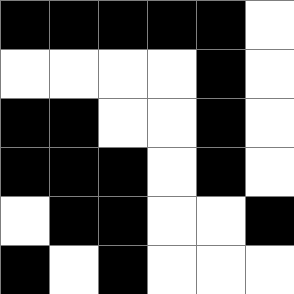[["black", "black", "black", "black", "black", "white"], ["white", "white", "white", "white", "black", "white"], ["black", "black", "white", "white", "black", "white"], ["black", "black", "black", "white", "black", "white"], ["white", "black", "black", "white", "white", "black"], ["black", "white", "black", "white", "white", "white"]]